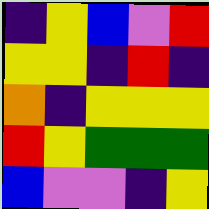[["indigo", "yellow", "blue", "violet", "red"], ["yellow", "yellow", "indigo", "red", "indigo"], ["orange", "indigo", "yellow", "yellow", "yellow"], ["red", "yellow", "green", "green", "green"], ["blue", "violet", "violet", "indigo", "yellow"]]